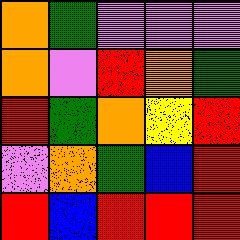[["orange", "green", "violet", "violet", "violet"], ["orange", "violet", "red", "orange", "green"], ["red", "green", "orange", "yellow", "red"], ["violet", "orange", "green", "blue", "red"], ["red", "blue", "red", "red", "red"]]